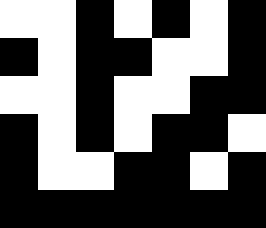[["white", "white", "black", "white", "black", "white", "black"], ["black", "white", "black", "black", "white", "white", "black"], ["white", "white", "black", "white", "white", "black", "black"], ["black", "white", "black", "white", "black", "black", "white"], ["black", "white", "white", "black", "black", "white", "black"], ["black", "black", "black", "black", "black", "black", "black"]]